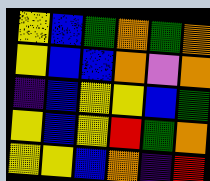[["yellow", "blue", "green", "orange", "green", "orange"], ["yellow", "blue", "blue", "orange", "violet", "orange"], ["indigo", "blue", "yellow", "yellow", "blue", "green"], ["yellow", "blue", "yellow", "red", "green", "orange"], ["yellow", "yellow", "blue", "orange", "indigo", "red"]]